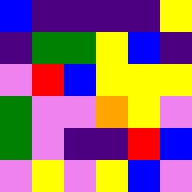[["blue", "indigo", "indigo", "indigo", "indigo", "yellow"], ["indigo", "green", "green", "yellow", "blue", "indigo"], ["violet", "red", "blue", "yellow", "yellow", "yellow"], ["green", "violet", "violet", "orange", "yellow", "violet"], ["green", "violet", "indigo", "indigo", "red", "blue"], ["violet", "yellow", "violet", "yellow", "blue", "violet"]]